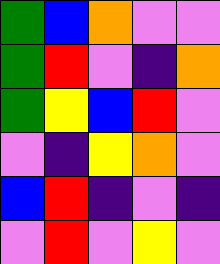[["green", "blue", "orange", "violet", "violet"], ["green", "red", "violet", "indigo", "orange"], ["green", "yellow", "blue", "red", "violet"], ["violet", "indigo", "yellow", "orange", "violet"], ["blue", "red", "indigo", "violet", "indigo"], ["violet", "red", "violet", "yellow", "violet"]]